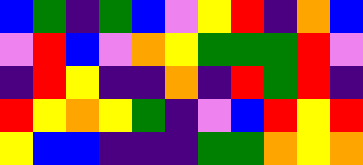[["blue", "green", "indigo", "green", "blue", "violet", "yellow", "red", "indigo", "orange", "blue"], ["violet", "red", "blue", "violet", "orange", "yellow", "green", "green", "green", "red", "violet"], ["indigo", "red", "yellow", "indigo", "indigo", "orange", "indigo", "red", "green", "red", "indigo"], ["red", "yellow", "orange", "yellow", "green", "indigo", "violet", "blue", "red", "yellow", "red"], ["yellow", "blue", "blue", "indigo", "indigo", "indigo", "green", "green", "orange", "yellow", "orange"]]